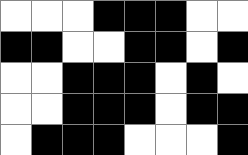[["white", "white", "white", "black", "black", "black", "white", "white"], ["black", "black", "white", "white", "black", "black", "white", "black"], ["white", "white", "black", "black", "black", "white", "black", "white"], ["white", "white", "black", "black", "black", "white", "black", "black"], ["white", "black", "black", "black", "white", "white", "white", "black"]]